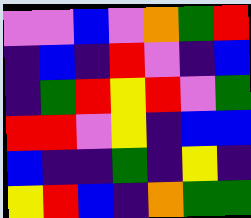[["violet", "violet", "blue", "violet", "orange", "green", "red"], ["indigo", "blue", "indigo", "red", "violet", "indigo", "blue"], ["indigo", "green", "red", "yellow", "red", "violet", "green"], ["red", "red", "violet", "yellow", "indigo", "blue", "blue"], ["blue", "indigo", "indigo", "green", "indigo", "yellow", "indigo"], ["yellow", "red", "blue", "indigo", "orange", "green", "green"]]